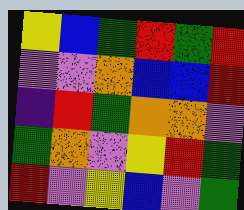[["yellow", "blue", "green", "red", "green", "red"], ["violet", "violet", "orange", "blue", "blue", "red"], ["indigo", "red", "green", "orange", "orange", "violet"], ["green", "orange", "violet", "yellow", "red", "green"], ["red", "violet", "yellow", "blue", "violet", "green"]]